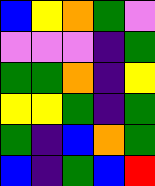[["blue", "yellow", "orange", "green", "violet"], ["violet", "violet", "violet", "indigo", "green"], ["green", "green", "orange", "indigo", "yellow"], ["yellow", "yellow", "green", "indigo", "green"], ["green", "indigo", "blue", "orange", "green"], ["blue", "indigo", "green", "blue", "red"]]